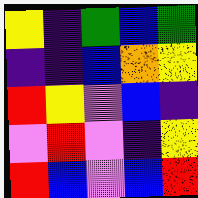[["yellow", "indigo", "green", "blue", "green"], ["indigo", "indigo", "blue", "orange", "yellow"], ["red", "yellow", "violet", "blue", "indigo"], ["violet", "red", "violet", "indigo", "yellow"], ["red", "blue", "violet", "blue", "red"]]